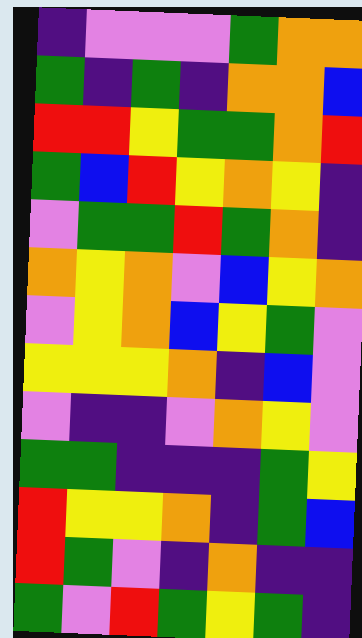[["indigo", "violet", "violet", "violet", "green", "orange", "orange"], ["green", "indigo", "green", "indigo", "orange", "orange", "blue"], ["red", "red", "yellow", "green", "green", "orange", "red"], ["green", "blue", "red", "yellow", "orange", "yellow", "indigo"], ["violet", "green", "green", "red", "green", "orange", "indigo"], ["orange", "yellow", "orange", "violet", "blue", "yellow", "orange"], ["violet", "yellow", "orange", "blue", "yellow", "green", "violet"], ["yellow", "yellow", "yellow", "orange", "indigo", "blue", "violet"], ["violet", "indigo", "indigo", "violet", "orange", "yellow", "violet"], ["green", "green", "indigo", "indigo", "indigo", "green", "yellow"], ["red", "yellow", "yellow", "orange", "indigo", "green", "blue"], ["red", "green", "violet", "indigo", "orange", "indigo", "indigo"], ["green", "violet", "red", "green", "yellow", "green", "indigo"]]